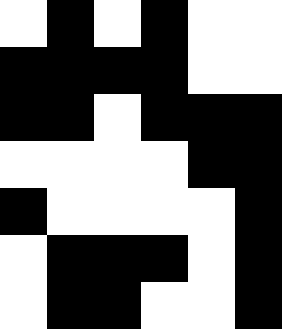[["white", "black", "white", "black", "white", "white"], ["black", "black", "black", "black", "white", "white"], ["black", "black", "white", "black", "black", "black"], ["white", "white", "white", "white", "black", "black"], ["black", "white", "white", "white", "white", "black"], ["white", "black", "black", "black", "white", "black"], ["white", "black", "black", "white", "white", "black"]]